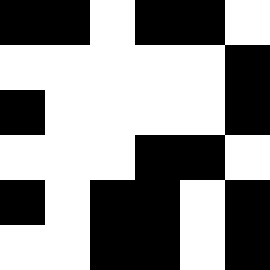[["black", "black", "white", "black", "black", "white"], ["white", "white", "white", "white", "white", "black"], ["black", "white", "white", "white", "white", "black"], ["white", "white", "white", "black", "black", "white"], ["black", "white", "black", "black", "white", "black"], ["white", "white", "black", "black", "white", "black"]]